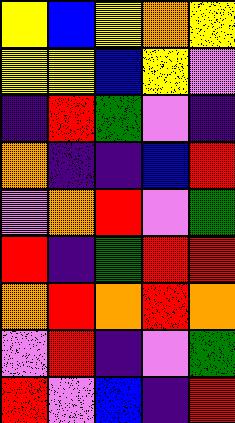[["yellow", "blue", "yellow", "orange", "yellow"], ["yellow", "yellow", "blue", "yellow", "violet"], ["indigo", "red", "green", "violet", "indigo"], ["orange", "indigo", "indigo", "blue", "red"], ["violet", "orange", "red", "violet", "green"], ["red", "indigo", "green", "red", "red"], ["orange", "red", "orange", "red", "orange"], ["violet", "red", "indigo", "violet", "green"], ["red", "violet", "blue", "indigo", "red"]]